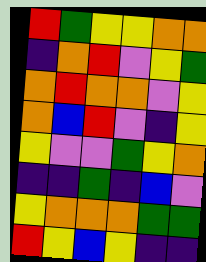[["red", "green", "yellow", "yellow", "orange", "orange"], ["indigo", "orange", "red", "violet", "yellow", "green"], ["orange", "red", "orange", "orange", "violet", "yellow"], ["orange", "blue", "red", "violet", "indigo", "yellow"], ["yellow", "violet", "violet", "green", "yellow", "orange"], ["indigo", "indigo", "green", "indigo", "blue", "violet"], ["yellow", "orange", "orange", "orange", "green", "green"], ["red", "yellow", "blue", "yellow", "indigo", "indigo"]]